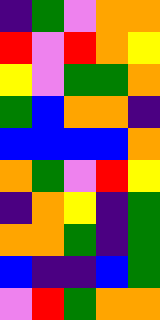[["indigo", "green", "violet", "orange", "orange"], ["red", "violet", "red", "orange", "yellow"], ["yellow", "violet", "green", "green", "orange"], ["green", "blue", "orange", "orange", "indigo"], ["blue", "blue", "blue", "blue", "orange"], ["orange", "green", "violet", "red", "yellow"], ["indigo", "orange", "yellow", "indigo", "green"], ["orange", "orange", "green", "indigo", "green"], ["blue", "indigo", "indigo", "blue", "green"], ["violet", "red", "green", "orange", "orange"]]